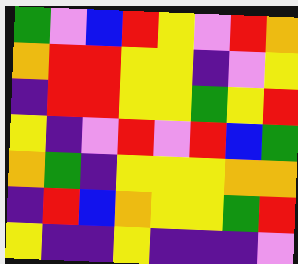[["green", "violet", "blue", "red", "yellow", "violet", "red", "orange"], ["orange", "red", "red", "yellow", "yellow", "indigo", "violet", "yellow"], ["indigo", "red", "red", "yellow", "yellow", "green", "yellow", "red"], ["yellow", "indigo", "violet", "red", "violet", "red", "blue", "green"], ["orange", "green", "indigo", "yellow", "yellow", "yellow", "orange", "orange"], ["indigo", "red", "blue", "orange", "yellow", "yellow", "green", "red"], ["yellow", "indigo", "indigo", "yellow", "indigo", "indigo", "indigo", "violet"]]